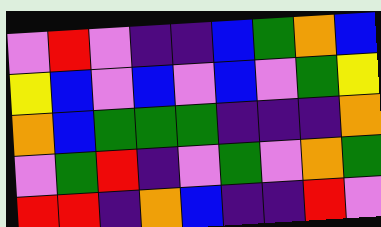[["violet", "red", "violet", "indigo", "indigo", "blue", "green", "orange", "blue"], ["yellow", "blue", "violet", "blue", "violet", "blue", "violet", "green", "yellow"], ["orange", "blue", "green", "green", "green", "indigo", "indigo", "indigo", "orange"], ["violet", "green", "red", "indigo", "violet", "green", "violet", "orange", "green"], ["red", "red", "indigo", "orange", "blue", "indigo", "indigo", "red", "violet"]]